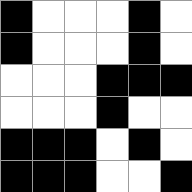[["black", "white", "white", "white", "black", "white"], ["black", "white", "white", "white", "black", "white"], ["white", "white", "white", "black", "black", "black"], ["white", "white", "white", "black", "white", "white"], ["black", "black", "black", "white", "black", "white"], ["black", "black", "black", "white", "white", "black"]]